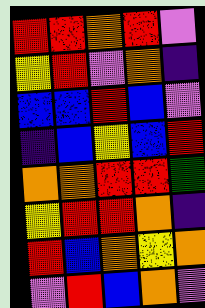[["red", "red", "orange", "red", "violet"], ["yellow", "red", "violet", "orange", "indigo"], ["blue", "blue", "red", "blue", "violet"], ["indigo", "blue", "yellow", "blue", "red"], ["orange", "orange", "red", "red", "green"], ["yellow", "red", "red", "orange", "indigo"], ["red", "blue", "orange", "yellow", "orange"], ["violet", "red", "blue", "orange", "violet"]]